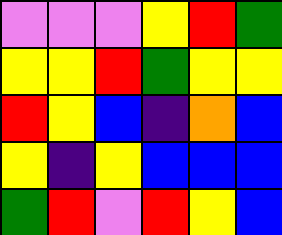[["violet", "violet", "violet", "yellow", "red", "green"], ["yellow", "yellow", "red", "green", "yellow", "yellow"], ["red", "yellow", "blue", "indigo", "orange", "blue"], ["yellow", "indigo", "yellow", "blue", "blue", "blue"], ["green", "red", "violet", "red", "yellow", "blue"]]